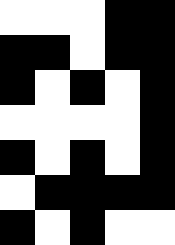[["white", "white", "white", "black", "black"], ["black", "black", "white", "black", "black"], ["black", "white", "black", "white", "black"], ["white", "white", "white", "white", "black"], ["black", "white", "black", "white", "black"], ["white", "black", "black", "black", "black"], ["black", "white", "black", "white", "white"]]